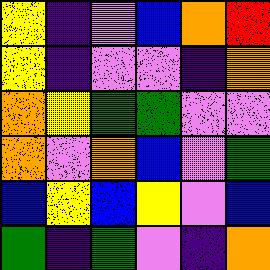[["yellow", "indigo", "violet", "blue", "orange", "red"], ["yellow", "indigo", "violet", "violet", "indigo", "orange"], ["orange", "yellow", "green", "green", "violet", "violet"], ["orange", "violet", "orange", "blue", "violet", "green"], ["blue", "yellow", "blue", "yellow", "violet", "blue"], ["green", "indigo", "green", "violet", "indigo", "orange"]]